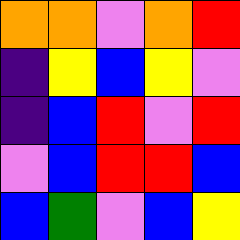[["orange", "orange", "violet", "orange", "red"], ["indigo", "yellow", "blue", "yellow", "violet"], ["indigo", "blue", "red", "violet", "red"], ["violet", "blue", "red", "red", "blue"], ["blue", "green", "violet", "blue", "yellow"]]